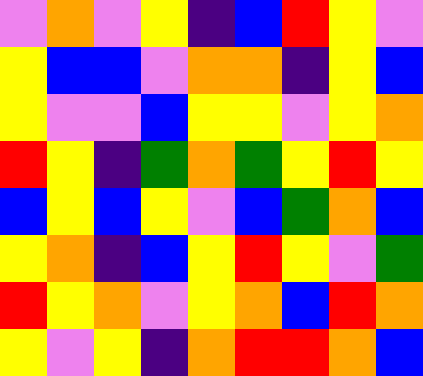[["violet", "orange", "violet", "yellow", "indigo", "blue", "red", "yellow", "violet"], ["yellow", "blue", "blue", "violet", "orange", "orange", "indigo", "yellow", "blue"], ["yellow", "violet", "violet", "blue", "yellow", "yellow", "violet", "yellow", "orange"], ["red", "yellow", "indigo", "green", "orange", "green", "yellow", "red", "yellow"], ["blue", "yellow", "blue", "yellow", "violet", "blue", "green", "orange", "blue"], ["yellow", "orange", "indigo", "blue", "yellow", "red", "yellow", "violet", "green"], ["red", "yellow", "orange", "violet", "yellow", "orange", "blue", "red", "orange"], ["yellow", "violet", "yellow", "indigo", "orange", "red", "red", "orange", "blue"]]